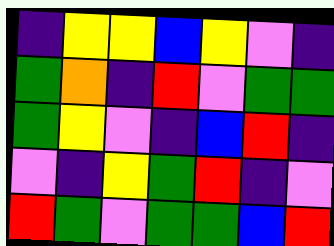[["indigo", "yellow", "yellow", "blue", "yellow", "violet", "indigo"], ["green", "orange", "indigo", "red", "violet", "green", "green"], ["green", "yellow", "violet", "indigo", "blue", "red", "indigo"], ["violet", "indigo", "yellow", "green", "red", "indigo", "violet"], ["red", "green", "violet", "green", "green", "blue", "red"]]